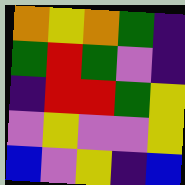[["orange", "yellow", "orange", "green", "indigo"], ["green", "red", "green", "violet", "indigo"], ["indigo", "red", "red", "green", "yellow"], ["violet", "yellow", "violet", "violet", "yellow"], ["blue", "violet", "yellow", "indigo", "blue"]]